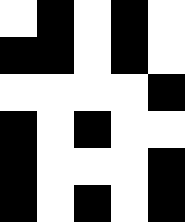[["white", "black", "white", "black", "white"], ["black", "black", "white", "black", "white"], ["white", "white", "white", "white", "black"], ["black", "white", "black", "white", "white"], ["black", "white", "white", "white", "black"], ["black", "white", "black", "white", "black"]]